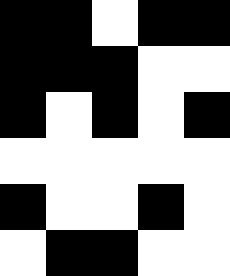[["black", "black", "white", "black", "black"], ["black", "black", "black", "white", "white"], ["black", "white", "black", "white", "black"], ["white", "white", "white", "white", "white"], ["black", "white", "white", "black", "white"], ["white", "black", "black", "white", "white"]]